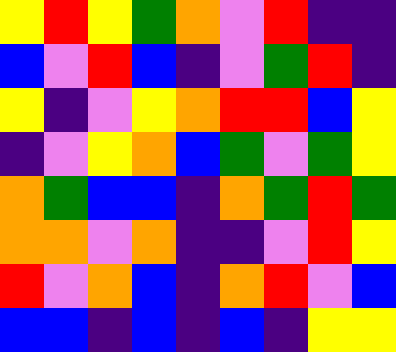[["yellow", "red", "yellow", "green", "orange", "violet", "red", "indigo", "indigo"], ["blue", "violet", "red", "blue", "indigo", "violet", "green", "red", "indigo"], ["yellow", "indigo", "violet", "yellow", "orange", "red", "red", "blue", "yellow"], ["indigo", "violet", "yellow", "orange", "blue", "green", "violet", "green", "yellow"], ["orange", "green", "blue", "blue", "indigo", "orange", "green", "red", "green"], ["orange", "orange", "violet", "orange", "indigo", "indigo", "violet", "red", "yellow"], ["red", "violet", "orange", "blue", "indigo", "orange", "red", "violet", "blue"], ["blue", "blue", "indigo", "blue", "indigo", "blue", "indigo", "yellow", "yellow"]]